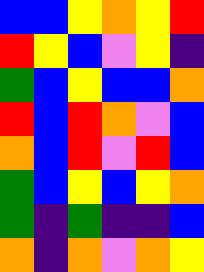[["blue", "blue", "yellow", "orange", "yellow", "red"], ["red", "yellow", "blue", "violet", "yellow", "indigo"], ["green", "blue", "yellow", "blue", "blue", "orange"], ["red", "blue", "red", "orange", "violet", "blue"], ["orange", "blue", "red", "violet", "red", "blue"], ["green", "blue", "yellow", "blue", "yellow", "orange"], ["green", "indigo", "green", "indigo", "indigo", "blue"], ["orange", "indigo", "orange", "violet", "orange", "yellow"]]